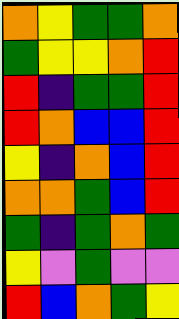[["orange", "yellow", "green", "green", "orange"], ["green", "yellow", "yellow", "orange", "red"], ["red", "indigo", "green", "green", "red"], ["red", "orange", "blue", "blue", "red"], ["yellow", "indigo", "orange", "blue", "red"], ["orange", "orange", "green", "blue", "red"], ["green", "indigo", "green", "orange", "green"], ["yellow", "violet", "green", "violet", "violet"], ["red", "blue", "orange", "green", "yellow"]]